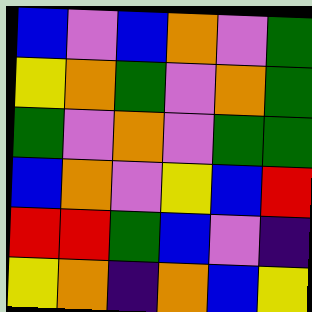[["blue", "violet", "blue", "orange", "violet", "green"], ["yellow", "orange", "green", "violet", "orange", "green"], ["green", "violet", "orange", "violet", "green", "green"], ["blue", "orange", "violet", "yellow", "blue", "red"], ["red", "red", "green", "blue", "violet", "indigo"], ["yellow", "orange", "indigo", "orange", "blue", "yellow"]]